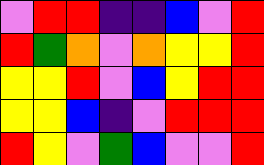[["violet", "red", "red", "indigo", "indigo", "blue", "violet", "red"], ["red", "green", "orange", "violet", "orange", "yellow", "yellow", "red"], ["yellow", "yellow", "red", "violet", "blue", "yellow", "red", "red"], ["yellow", "yellow", "blue", "indigo", "violet", "red", "red", "red"], ["red", "yellow", "violet", "green", "blue", "violet", "violet", "red"]]